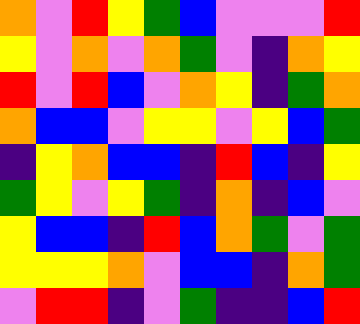[["orange", "violet", "red", "yellow", "green", "blue", "violet", "violet", "violet", "red"], ["yellow", "violet", "orange", "violet", "orange", "green", "violet", "indigo", "orange", "yellow"], ["red", "violet", "red", "blue", "violet", "orange", "yellow", "indigo", "green", "orange"], ["orange", "blue", "blue", "violet", "yellow", "yellow", "violet", "yellow", "blue", "green"], ["indigo", "yellow", "orange", "blue", "blue", "indigo", "red", "blue", "indigo", "yellow"], ["green", "yellow", "violet", "yellow", "green", "indigo", "orange", "indigo", "blue", "violet"], ["yellow", "blue", "blue", "indigo", "red", "blue", "orange", "green", "violet", "green"], ["yellow", "yellow", "yellow", "orange", "violet", "blue", "blue", "indigo", "orange", "green"], ["violet", "red", "red", "indigo", "violet", "green", "indigo", "indigo", "blue", "red"]]